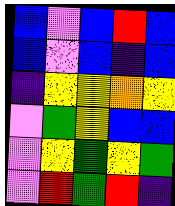[["blue", "violet", "blue", "red", "blue"], ["blue", "violet", "blue", "indigo", "blue"], ["indigo", "yellow", "yellow", "orange", "yellow"], ["violet", "green", "yellow", "blue", "blue"], ["violet", "yellow", "green", "yellow", "green"], ["violet", "red", "green", "red", "indigo"]]